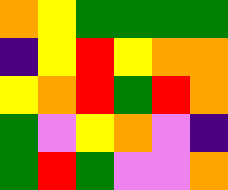[["orange", "yellow", "green", "green", "green", "green"], ["indigo", "yellow", "red", "yellow", "orange", "orange"], ["yellow", "orange", "red", "green", "red", "orange"], ["green", "violet", "yellow", "orange", "violet", "indigo"], ["green", "red", "green", "violet", "violet", "orange"]]